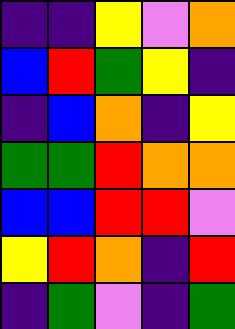[["indigo", "indigo", "yellow", "violet", "orange"], ["blue", "red", "green", "yellow", "indigo"], ["indigo", "blue", "orange", "indigo", "yellow"], ["green", "green", "red", "orange", "orange"], ["blue", "blue", "red", "red", "violet"], ["yellow", "red", "orange", "indigo", "red"], ["indigo", "green", "violet", "indigo", "green"]]